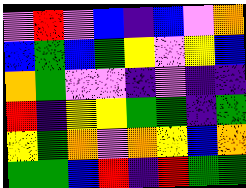[["violet", "red", "violet", "blue", "indigo", "blue", "violet", "orange"], ["blue", "green", "blue", "green", "yellow", "violet", "yellow", "blue"], ["orange", "green", "violet", "violet", "indigo", "violet", "indigo", "indigo"], ["red", "indigo", "yellow", "yellow", "green", "green", "indigo", "green"], ["yellow", "green", "orange", "violet", "orange", "yellow", "blue", "orange"], ["green", "green", "blue", "red", "indigo", "red", "green", "green"]]